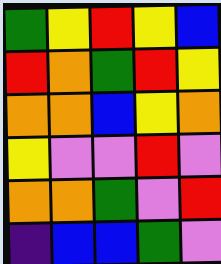[["green", "yellow", "red", "yellow", "blue"], ["red", "orange", "green", "red", "yellow"], ["orange", "orange", "blue", "yellow", "orange"], ["yellow", "violet", "violet", "red", "violet"], ["orange", "orange", "green", "violet", "red"], ["indigo", "blue", "blue", "green", "violet"]]